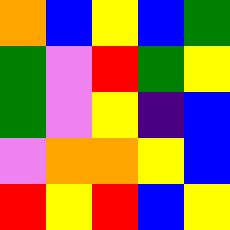[["orange", "blue", "yellow", "blue", "green"], ["green", "violet", "red", "green", "yellow"], ["green", "violet", "yellow", "indigo", "blue"], ["violet", "orange", "orange", "yellow", "blue"], ["red", "yellow", "red", "blue", "yellow"]]